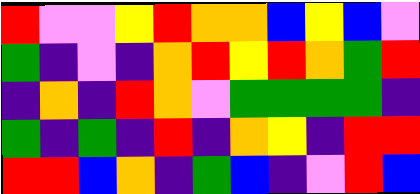[["red", "violet", "violet", "yellow", "red", "orange", "orange", "blue", "yellow", "blue", "violet"], ["green", "indigo", "violet", "indigo", "orange", "red", "yellow", "red", "orange", "green", "red"], ["indigo", "orange", "indigo", "red", "orange", "violet", "green", "green", "green", "green", "indigo"], ["green", "indigo", "green", "indigo", "red", "indigo", "orange", "yellow", "indigo", "red", "red"], ["red", "red", "blue", "orange", "indigo", "green", "blue", "indigo", "violet", "red", "blue"]]